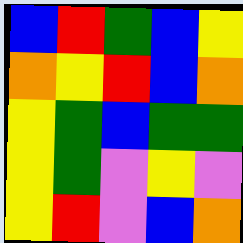[["blue", "red", "green", "blue", "yellow"], ["orange", "yellow", "red", "blue", "orange"], ["yellow", "green", "blue", "green", "green"], ["yellow", "green", "violet", "yellow", "violet"], ["yellow", "red", "violet", "blue", "orange"]]